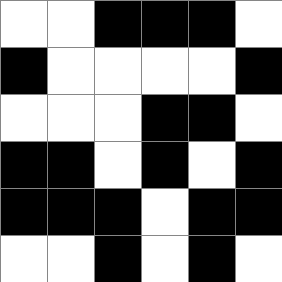[["white", "white", "black", "black", "black", "white"], ["black", "white", "white", "white", "white", "black"], ["white", "white", "white", "black", "black", "white"], ["black", "black", "white", "black", "white", "black"], ["black", "black", "black", "white", "black", "black"], ["white", "white", "black", "white", "black", "white"]]